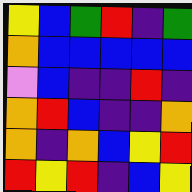[["yellow", "blue", "green", "red", "indigo", "green"], ["orange", "blue", "blue", "blue", "blue", "blue"], ["violet", "blue", "indigo", "indigo", "red", "indigo"], ["orange", "red", "blue", "indigo", "indigo", "orange"], ["orange", "indigo", "orange", "blue", "yellow", "red"], ["red", "yellow", "red", "indigo", "blue", "yellow"]]